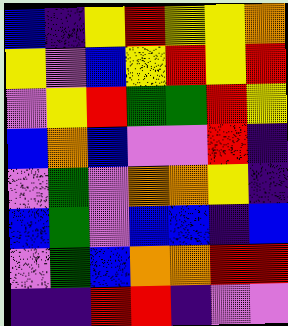[["blue", "indigo", "yellow", "red", "yellow", "yellow", "orange"], ["yellow", "violet", "blue", "yellow", "red", "yellow", "red"], ["violet", "yellow", "red", "green", "green", "red", "yellow"], ["blue", "orange", "blue", "violet", "violet", "red", "indigo"], ["violet", "green", "violet", "orange", "orange", "yellow", "indigo"], ["blue", "green", "violet", "blue", "blue", "indigo", "blue"], ["violet", "green", "blue", "orange", "orange", "red", "red"], ["indigo", "indigo", "red", "red", "indigo", "violet", "violet"]]